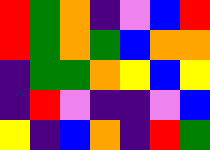[["red", "green", "orange", "indigo", "violet", "blue", "red"], ["red", "green", "orange", "green", "blue", "orange", "orange"], ["indigo", "green", "green", "orange", "yellow", "blue", "yellow"], ["indigo", "red", "violet", "indigo", "indigo", "violet", "blue"], ["yellow", "indigo", "blue", "orange", "indigo", "red", "green"]]